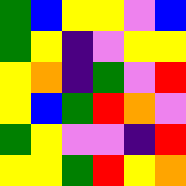[["green", "blue", "yellow", "yellow", "violet", "blue"], ["green", "yellow", "indigo", "violet", "yellow", "yellow"], ["yellow", "orange", "indigo", "green", "violet", "red"], ["yellow", "blue", "green", "red", "orange", "violet"], ["green", "yellow", "violet", "violet", "indigo", "red"], ["yellow", "yellow", "green", "red", "yellow", "orange"]]